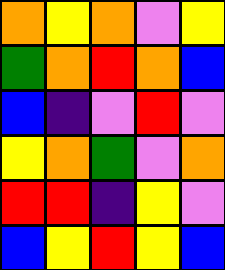[["orange", "yellow", "orange", "violet", "yellow"], ["green", "orange", "red", "orange", "blue"], ["blue", "indigo", "violet", "red", "violet"], ["yellow", "orange", "green", "violet", "orange"], ["red", "red", "indigo", "yellow", "violet"], ["blue", "yellow", "red", "yellow", "blue"]]